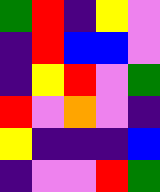[["green", "red", "indigo", "yellow", "violet"], ["indigo", "red", "blue", "blue", "violet"], ["indigo", "yellow", "red", "violet", "green"], ["red", "violet", "orange", "violet", "indigo"], ["yellow", "indigo", "indigo", "indigo", "blue"], ["indigo", "violet", "violet", "red", "green"]]